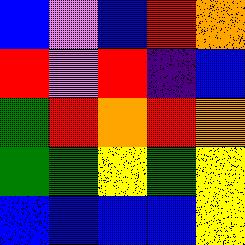[["blue", "violet", "blue", "red", "orange"], ["red", "violet", "red", "indigo", "blue"], ["green", "red", "orange", "red", "orange"], ["green", "green", "yellow", "green", "yellow"], ["blue", "blue", "blue", "blue", "yellow"]]